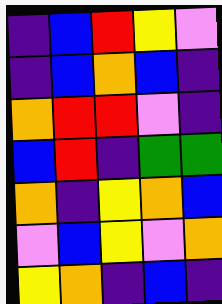[["indigo", "blue", "red", "yellow", "violet"], ["indigo", "blue", "orange", "blue", "indigo"], ["orange", "red", "red", "violet", "indigo"], ["blue", "red", "indigo", "green", "green"], ["orange", "indigo", "yellow", "orange", "blue"], ["violet", "blue", "yellow", "violet", "orange"], ["yellow", "orange", "indigo", "blue", "indigo"]]